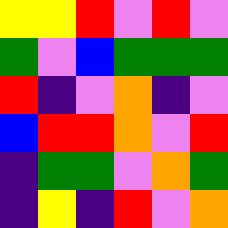[["yellow", "yellow", "red", "violet", "red", "violet"], ["green", "violet", "blue", "green", "green", "green"], ["red", "indigo", "violet", "orange", "indigo", "violet"], ["blue", "red", "red", "orange", "violet", "red"], ["indigo", "green", "green", "violet", "orange", "green"], ["indigo", "yellow", "indigo", "red", "violet", "orange"]]